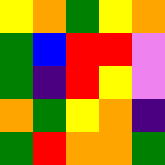[["yellow", "orange", "green", "yellow", "orange"], ["green", "blue", "red", "red", "violet"], ["green", "indigo", "red", "yellow", "violet"], ["orange", "green", "yellow", "orange", "indigo"], ["green", "red", "orange", "orange", "green"]]